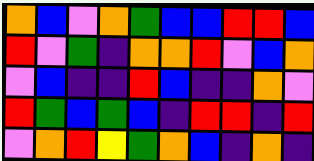[["orange", "blue", "violet", "orange", "green", "blue", "blue", "red", "red", "blue"], ["red", "violet", "green", "indigo", "orange", "orange", "red", "violet", "blue", "orange"], ["violet", "blue", "indigo", "indigo", "red", "blue", "indigo", "indigo", "orange", "violet"], ["red", "green", "blue", "green", "blue", "indigo", "red", "red", "indigo", "red"], ["violet", "orange", "red", "yellow", "green", "orange", "blue", "indigo", "orange", "indigo"]]